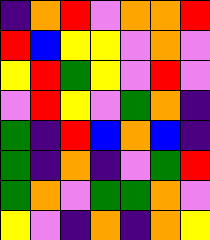[["indigo", "orange", "red", "violet", "orange", "orange", "red"], ["red", "blue", "yellow", "yellow", "violet", "orange", "violet"], ["yellow", "red", "green", "yellow", "violet", "red", "violet"], ["violet", "red", "yellow", "violet", "green", "orange", "indigo"], ["green", "indigo", "red", "blue", "orange", "blue", "indigo"], ["green", "indigo", "orange", "indigo", "violet", "green", "red"], ["green", "orange", "violet", "green", "green", "orange", "violet"], ["yellow", "violet", "indigo", "orange", "indigo", "orange", "yellow"]]